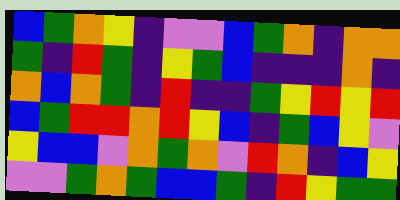[["blue", "green", "orange", "yellow", "indigo", "violet", "violet", "blue", "green", "orange", "indigo", "orange", "orange"], ["green", "indigo", "red", "green", "indigo", "yellow", "green", "blue", "indigo", "indigo", "indigo", "orange", "indigo"], ["orange", "blue", "orange", "green", "indigo", "red", "indigo", "indigo", "green", "yellow", "red", "yellow", "red"], ["blue", "green", "red", "red", "orange", "red", "yellow", "blue", "indigo", "green", "blue", "yellow", "violet"], ["yellow", "blue", "blue", "violet", "orange", "green", "orange", "violet", "red", "orange", "indigo", "blue", "yellow"], ["violet", "violet", "green", "orange", "green", "blue", "blue", "green", "indigo", "red", "yellow", "green", "green"]]